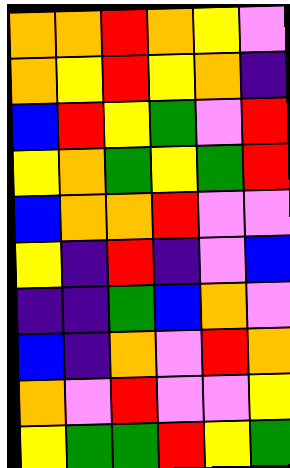[["orange", "orange", "red", "orange", "yellow", "violet"], ["orange", "yellow", "red", "yellow", "orange", "indigo"], ["blue", "red", "yellow", "green", "violet", "red"], ["yellow", "orange", "green", "yellow", "green", "red"], ["blue", "orange", "orange", "red", "violet", "violet"], ["yellow", "indigo", "red", "indigo", "violet", "blue"], ["indigo", "indigo", "green", "blue", "orange", "violet"], ["blue", "indigo", "orange", "violet", "red", "orange"], ["orange", "violet", "red", "violet", "violet", "yellow"], ["yellow", "green", "green", "red", "yellow", "green"]]